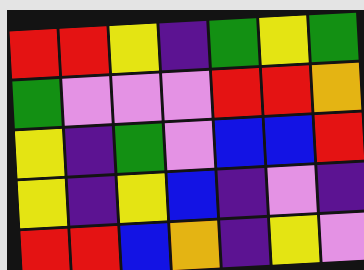[["red", "red", "yellow", "indigo", "green", "yellow", "green"], ["green", "violet", "violet", "violet", "red", "red", "orange"], ["yellow", "indigo", "green", "violet", "blue", "blue", "red"], ["yellow", "indigo", "yellow", "blue", "indigo", "violet", "indigo"], ["red", "red", "blue", "orange", "indigo", "yellow", "violet"]]